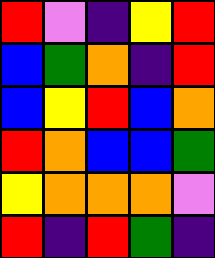[["red", "violet", "indigo", "yellow", "red"], ["blue", "green", "orange", "indigo", "red"], ["blue", "yellow", "red", "blue", "orange"], ["red", "orange", "blue", "blue", "green"], ["yellow", "orange", "orange", "orange", "violet"], ["red", "indigo", "red", "green", "indigo"]]